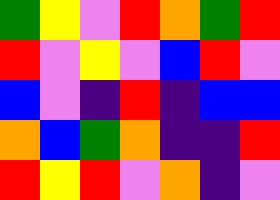[["green", "yellow", "violet", "red", "orange", "green", "red"], ["red", "violet", "yellow", "violet", "blue", "red", "violet"], ["blue", "violet", "indigo", "red", "indigo", "blue", "blue"], ["orange", "blue", "green", "orange", "indigo", "indigo", "red"], ["red", "yellow", "red", "violet", "orange", "indigo", "violet"]]